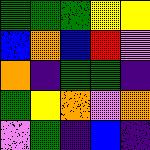[["green", "green", "green", "yellow", "yellow"], ["blue", "orange", "blue", "red", "violet"], ["orange", "indigo", "green", "green", "indigo"], ["green", "yellow", "orange", "violet", "orange"], ["violet", "green", "indigo", "blue", "indigo"]]